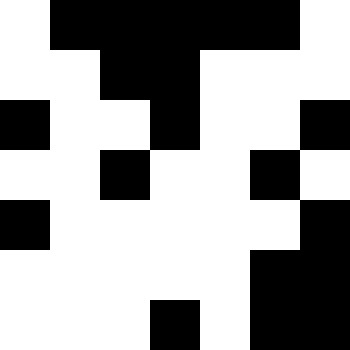[["white", "black", "black", "black", "black", "black", "white"], ["white", "white", "black", "black", "white", "white", "white"], ["black", "white", "white", "black", "white", "white", "black"], ["white", "white", "black", "white", "white", "black", "white"], ["black", "white", "white", "white", "white", "white", "black"], ["white", "white", "white", "white", "white", "black", "black"], ["white", "white", "white", "black", "white", "black", "black"]]